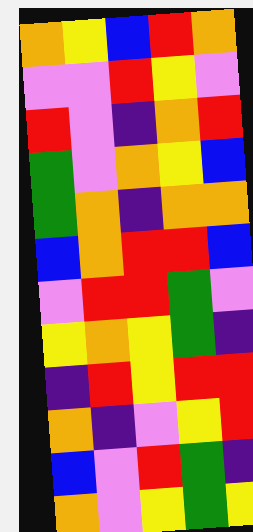[["orange", "yellow", "blue", "red", "orange"], ["violet", "violet", "red", "yellow", "violet"], ["red", "violet", "indigo", "orange", "red"], ["green", "violet", "orange", "yellow", "blue"], ["green", "orange", "indigo", "orange", "orange"], ["blue", "orange", "red", "red", "blue"], ["violet", "red", "red", "green", "violet"], ["yellow", "orange", "yellow", "green", "indigo"], ["indigo", "red", "yellow", "red", "red"], ["orange", "indigo", "violet", "yellow", "red"], ["blue", "violet", "red", "green", "indigo"], ["orange", "violet", "yellow", "green", "yellow"]]